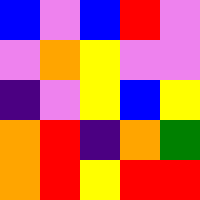[["blue", "violet", "blue", "red", "violet"], ["violet", "orange", "yellow", "violet", "violet"], ["indigo", "violet", "yellow", "blue", "yellow"], ["orange", "red", "indigo", "orange", "green"], ["orange", "red", "yellow", "red", "red"]]